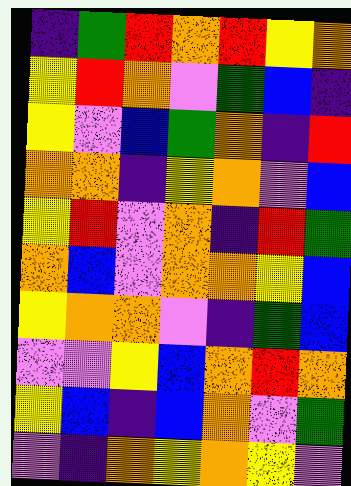[["indigo", "green", "red", "orange", "red", "yellow", "orange"], ["yellow", "red", "orange", "violet", "green", "blue", "indigo"], ["yellow", "violet", "blue", "green", "orange", "indigo", "red"], ["orange", "orange", "indigo", "yellow", "orange", "violet", "blue"], ["yellow", "red", "violet", "orange", "indigo", "red", "green"], ["orange", "blue", "violet", "orange", "orange", "yellow", "blue"], ["yellow", "orange", "orange", "violet", "indigo", "green", "blue"], ["violet", "violet", "yellow", "blue", "orange", "red", "orange"], ["yellow", "blue", "indigo", "blue", "orange", "violet", "green"], ["violet", "indigo", "orange", "yellow", "orange", "yellow", "violet"]]